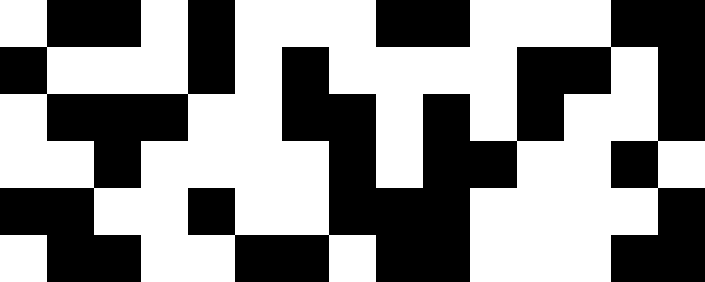[["white", "black", "black", "white", "black", "white", "white", "white", "black", "black", "white", "white", "white", "black", "black"], ["black", "white", "white", "white", "black", "white", "black", "white", "white", "white", "white", "black", "black", "white", "black"], ["white", "black", "black", "black", "white", "white", "black", "black", "white", "black", "white", "black", "white", "white", "black"], ["white", "white", "black", "white", "white", "white", "white", "black", "white", "black", "black", "white", "white", "black", "white"], ["black", "black", "white", "white", "black", "white", "white", "black", "black", "black", "white", "white", "white", "white", "black"], ["white", "black", "black", "white", "white", "black", "black", "white", "black", "black", "white", "white", "white", "black", "black"]]